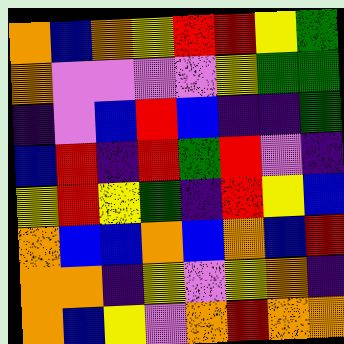[["orange", "blue", "orange", "yellow", "red", "red", "yellow", "green"], ["orange", "violet", "violet", "violet", "violet", "yellow", "green", "green"], ["indigo", "violet", "blue", "red", "blue", "indigo", "indigo", "green"], ["blue", "red", "indigo", "red", "green", "red", "violet", "indigo"], ["yellow", "red", "yellow", "green", "indigo", "red", "yellow", "blue"], ["orange", "blue", "blue", "orange", "blue", "orange", "blue", "red"], ["orange", "orange", "indigo", "yellow", "violet", "yellow", "orange", "indigo"], ["orange", "blue", "yellow", "violet", "orange", "red", "orange", "orange"]]